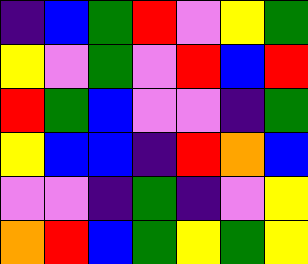[["indigo", "blue", "green", "red", "violet", "yellow", "green"], ["yellow", "violet", "green", "violet", "red", "blue", "red"], ["red", "green", "blue", "violet", "violet", "indigo", "green"], ["yellow", "blue", "blue", "indigo", "red", "orange", "blue"], ["violet", "violet", "indigo", "green", "indigo", "violet", "yellow"], ["orange", "red", "blue", "green", "yellow", "green", "yellow"]]